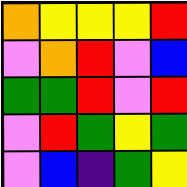[["orange", "yellow", "yellow", "yellow", "red"], ["violet", "orange", "red", "violet", "blue"], ["green", "green", "red", "violet", "red"], ["violet", "red", "green", "yellow", "green"], ["violet", "blue", "indigo", "green", "yellow"]]